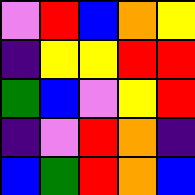[["violet", "red", "blue", "orange", "yellow"], ["indigo", "yellow", "yellow", "red", "red"], ["green", "blue", "violet", "yellow", "red"], ["indigo", "violet", "red", "orange", "indigo"], ["blue", "green", "red", "orange", "blue"]]